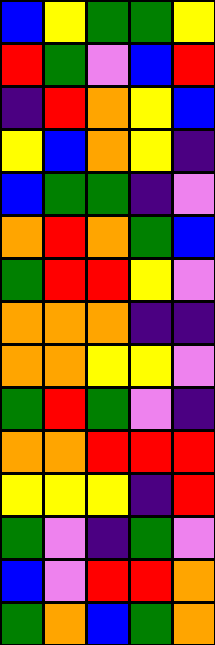[["blue", "yellow", "green", "green", "yellow"], ["red", "green", "violet", "blue", "red"], ["indigo", "red", "orange", "yellow", "blue"], ["yellow", "blue", "orange", "yellow", "indigo"], ["blue", "green", "green", "indigo", "violet"], ["orange", "red", "orange", "green", "blue"], ["green", "red", "red", "yellow", "violet"], ["orange", "orange", "orange", "indigo", "indigo"], ["orange", "orange", "yellow", "yellow", "violet"], ["green", "red", "green", "violet", "indigo"], ["orange", "orange", "red", "red", "red"], ["yellow", "yellow", "yellow", "indigo", "red"], ["green", "violet", "indigo", "green", "violet"], ["blue", "violet", "red", "red", "orange"], ["green", "orange", "blue", "green", "orange"]]